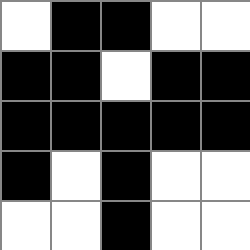[["white", "black", "black", "white", "white"], ["black", "black", "white", "black", "black"], ["black", "black", "black", "black", "black"], ["black", "white", "black", "white", "white"], ["white", "white", "black", "white", "white"]]